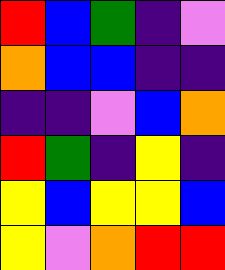[["red", "blue", "green", "indigo", "violet"], ["orange", "blue", "blue", "indigo", "indigo"], ["indigo", "indigo", "violet", "blue", "orange"], ["red", "green", "indigo", "yellow", "indigo"], ["yellow", "blue", "yellow", "yellow", "blue"], ["yellow", "violet", "orange", "red", "red"]]